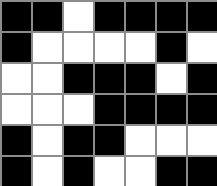[["black", "black", "white", "black", "black", "black", "black"], ["black", "white", "white", "white", "white", "black", "white"], ["white", "white", "black", "black", "black", "white", "black"], ["white", "white", "white", "black", "black", "black", "black"], ["black", "white", "black", "black", "white", "white", "white"], ["black", "white", "black", "white", "white", "black", "black"]]